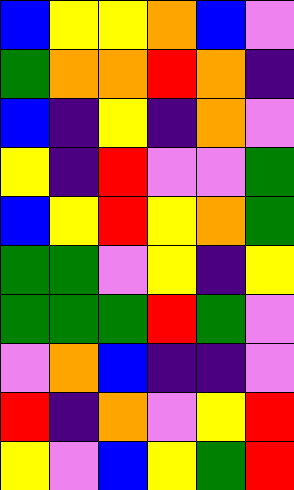[["blue", "yellow", "yellow", "orange", "blue", "violet"], ["green", "orange", "orange", "red", "orange", "indigo"], ["blue", "indigo", "yellow", "indigo", "orange", "violet"], ["yellow", "indigo", "red", "violet", "violet", "green"], ["blue", "yellow", "red", "yellow", "orange", "green"], ["green", "green", "violet", "yellow", "indigo", "yellow"], ["green", "green", "green", "red", "green", "violet"], ["violet", "orange", "blue", "indigo", "indigo", "violet"], ["red", "indigo", "orange", "violet", "yellow", "red"], ["yellow", "violet", "blue", "yellow", "green", "red"]]